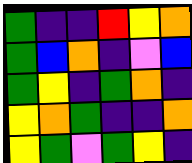[["green", "indigo", "indigo", "red", "yellow", "orange"], ["green", "blue", "orange", "indigo", "violet", "blue"], ["green", "yellow", "indigo", "green", "orange", "indigo"], ["yellow", "orange", "green", "indigo", "indigo", "orange"], ["yellow", "green", "violet", "green", "yellow", "indigo"]]